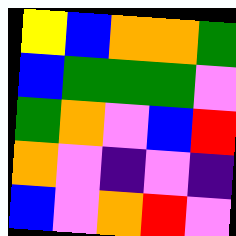[["yellow", "blue", "orange", "orange", "green"], ["blue", "green", "green", "green", "violet"], ["green", "orange", "violet", "blue", "red"], ["orange", "violet", "indigo", "violet", "indigo"], ["blue", "violet", "orange", "red", "violet"]]